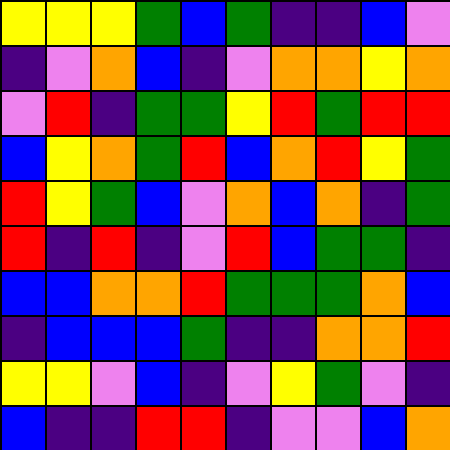[["yellow", "yellow", "yellow", "green", "blue", "green", "indigo", "indigo", "blue", "violet"], ["indigo", "violet", "orange", "blue", "indigo", "violet", "orange", "orange", "yellow", "orange"], ["violet", "red", "indigo", "green", "green", "yellow", "red", "green", "red", "red"], ["blue", "yellow", "orange", "green", "red", "blue", "orange", "red", "yellow", "green"], ["red", "yellow", "green", "blue", "violet", "orange", "blue", "orange", "indigo", "green"], ["red", "indigo", "red", "indigo", "violet", "red", "blue", "green", "green", "indigo"], ["blue", "blue", "orange", "orange", "red", "green", "green", "green", "orange", "blue"], ["indigo", "blue", "blue", "blue", "green", "indigo", "indigo", "orange", "orange", "red"], ["yellow", "yellow", "violet", "blue", "indigo", "violet", "yellow", "green", "violet", "indigo"], ["blue", "indigo", "indigo", "red", "red", "indigo", "violet", "violet", "blue", "orange"]]